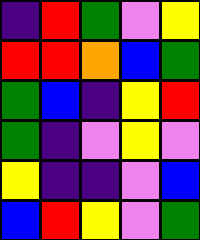[["indigo", "red", "green", "violet", "yellow"], ["red", "red", "orange", "blue", "green"], ["green", "blue", "indigo", "yellow", "red"], ["green", "indigo", "violet", "yellow", "violet"], ["yellow", "indigo", "indigo", "violet", "blue"], ["blue", "red", "yellow", "violet", "green"]]